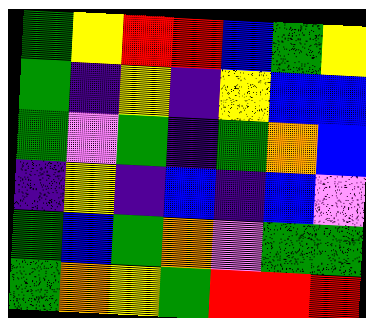[["green", "yellow", "red", "red", "blue", "green", "yellow"], ["green", "indigo", "yellow", "indigo", "yellow", "blue", "blue"], ["green", "violet", "green", "indigo", "green", "orange", "blue"], ["indigo", "yellow", "indigo", "blue", "indigo", "blue", "violet"], ["green", "blue", "green", "orange", "violet", "green", "green"], ["green", "orange", "yellow", "green", "red", "red", "red"]]